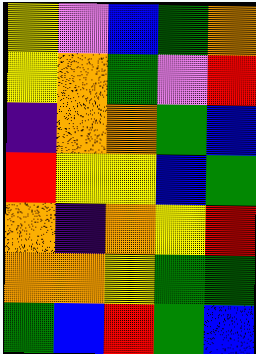[["yellow", "violet", "blue", "green", "orange"], ["yellow", "orange", "green", "violet", "red"], ["indigo", "orange", "orange", "green", "blue"], ["red", "yellow", "yellow", "blue", "green"], ["orange", "indigo", "orange", "yellow", "red"], ["orange", "orange", "yellow", "green", "green"], ["green", "blue", "red", "green", "blue"]]